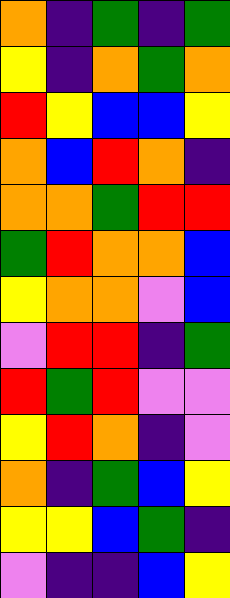[["orange", "indigo", "green", "indigo", "green"], ["yellow", "indigo", "orange", "green", "orange"], ["red", "yellow", "blue", "blue", "yellow"], ["orange", "blue", "red", "orange", "indigo"], ["orange", "orange", "green", "red", "red"], ["green", "red", "orange", "orange", "blue"], ["yellow", "orange", "orange", "violet", "blue"], ["violet", "red", "red", "indigo", "green"], ["red", "green", "red", "violet", "violet"], ["yellow", "red", "orange", "indigo", "violet"], ["orange", "indigo", "green", "blue", "yellow"], ["yellow", "yellow", "blue", "green", "indigo"], ["violet", "indigo", "indigo", "blue", "yellow"]]